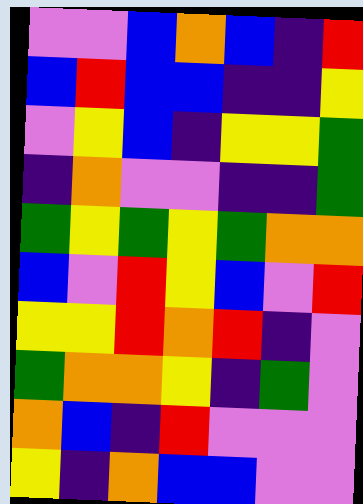[["violet", "violet", "blue", "orange", "blue", "indigo", "red"], ["blue", "red", "blue", "blue", "indigo", "indigo", "yellow"], ["violet", "yellow", "blue", "indigo", "yellow", "yellow", "green"], ["indigo", "orange", "violet", "violet", "indigo", "indigo", "green"], ["green", "yellow", "green", "yellow", "green", "orange", "orange"], ["blue", "violet", "red", "yellow", "blue", "violet", "red"], ["yellow", "yellow", "red", "orange", "red", "indigo", "violet"], ["green", "orange", "orange", "yellow", "indigo", "green", "violet"], ["orange", "blue", "indigo", "red", "violet", "violet", "violet"], ["yellow", "indigo", "orange", "blue", "blue", "violet", "violet"]]